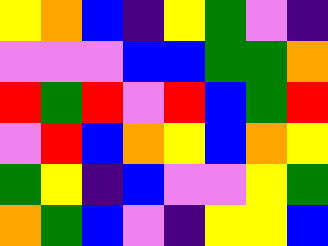[["yellow", "orange", "blue", "indigo", "yellow", "green", "violet", "indigo"], ["violet", "violet", "violet", "blue", "blue", "green", "green", "orange"], ["red", "green", "red", "violet", "red", "blue", "green", "red"], ["violet", "red", "blue", "orange", "yellow", "blue", "orange", "yellow"], ["green", "yellow", "indigo", "blue", "violet", "violet", "yellow", "green"], ["orange", "green", "blue", "violet", "indigo", "yellow", "yellow", "blue"]]